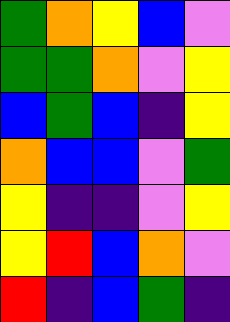[["green", "orange", "yellow", "blue", "violet"], ["green", "green", "orange", "violet", "yellow"], ["blue", "green", "blue", "indigo", "yellow"], ["orange", "blue", "blue", "violet", "green"], ["yellow", "indigo", "indigo", "violet", "yellow"], ["yellow", "red", "blue", "orange", "violet"], ["red", "indigo", "blue", "green", "indigo"]]